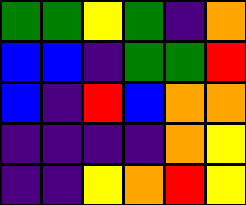[["green", "green", "yellow", "green", "indigo", "orange"], ["blue", "blue", "indigo", "green", "green", "red"], ["blue", "indigo", "red", "blue", "orange", "orange"], ["indigo", "indigo", "indigo", "indigo", "orange", "yellow"], ["indigo", "indigo", "yellow", "orange", "red", "yellow"]]